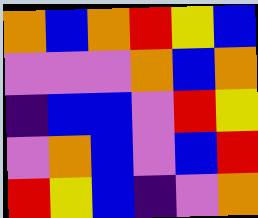[["orange", "blue", "orange", "red", "yellow", "blue"], ["violet", "violet", "violet", "orange", "blue", "orange"], ["indigo", "blue", "blue", "violet", "red", "yellow"], ["violet", "orange", "blue", "violet", "blue", "red"], ["red", "yellow", "blue", "indigo", "violet", "orange"]]